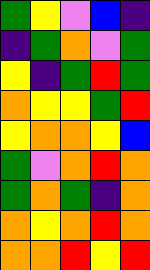[["green", "yellow", "violet", "blue", "indigo"], ["indigo", "green", "orange", "violet", "green"], ["yellow", "indigo", "green", "red", "green"], ["orange", "yellow", "yellow", "green", "red"], ["yellow", "orange", "orange", "yellow", "blue"], ["green", "violet", "orange", "red", "orange"], ["green", "orange", "green", "indigo", "orange"], ["orange", "yellow", "orange", "red", "orange"], ["orange", "orange", "red", "yellow", "red"]]